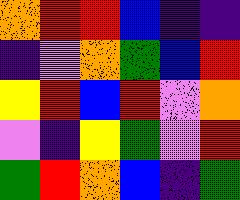[["orange", "red", "red", "blue", "indigo", "indigo"], ["indigo", "violet", "orange", "green", "blue", "red"], ["yellow", "red", "blue", "red", "violet", "orange"], ["violet", "indigo", "yellow", "green", "violet", "red"], ["green", "red", "orange", "blue", "indigo", "green"]]